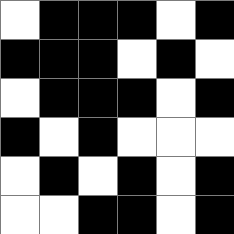[["white", "black", "black", "black", "white", "black"], ["black", "black", "black", "white", "black", "white"], ["white", "black", "black", "black", "white", "black"], ["black", "white", "black", "white", "white", "white"], ["white", "black", "white", "black", "white", "black"], ["white", "white", "black", "black", "white", "black"]]